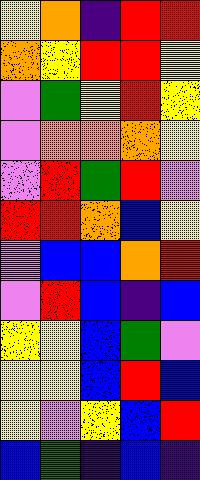[["yellow", "orange", "indigo", "red", "red"], ["orange", "yellow", "red", "red", "yellow"], ["violet", "green", "yellow", "red", "yellow"], ["violet", "orange", "orange", "orange", "yellow"], ["violet", "red", "green", "red", "violet"], ["red", "red", "orange", "blue", "yellow"], ["violet", "blue", "blue", "orange", "red"], ["violet", "red", "blue", "indigo", "blue"], ["yellow", "yellow", "blue", "green", "violet"], ["yellow", "yellow", "blue", "red", "blue"], ["yellow", "violet", "yellow", "blue", "red"], ["blue", "green", "indigo", "blue", "indigo"]]